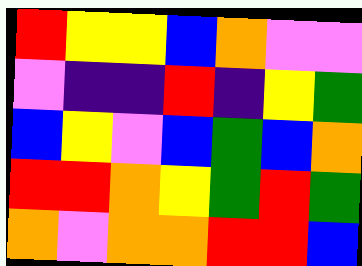[["red", "yellow", "yellow", "blue", "orange", "violet", "violet"], ["violet", "indigo", "indigo", "red", "indigo", "yellow", "green"], ["blue", "yellow", "violet", "blue", "green", "blue", "orange"], ["red", "red", "orange", "yellow", "green", "red", "green"], ["orange", "violet", "orange", "orange", "red", "red", "blue"]]